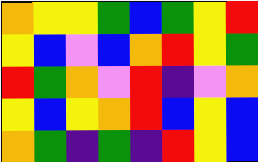[["orange", "yellow", "yellow", "green", "blue", "green", "yellow", "red"], ["yellow", "blue", "violet", "blue", "orange", "red", "yellow", "green"], ["red", "green", "orange", "violet", "red", "indigo", "violet", "orange"], ["yellow", "blue", "yellow", "orange", "red", "blue", "yellow", "blue"], ["orange", "green", "indigo", "green", "indigo", "red", "yellow", "blue"]]